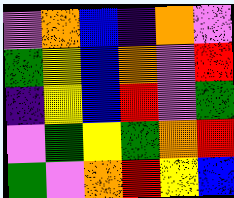[["violet", "orange", "blue", "indigo", "orange", "violet"], ["green", "yellow", "blue", "orange", "violet", "red"], ["indigo", "yellow", "blue", "red", "violet", "green"], ["violet", "green", "yellow", "green", "orange", "red"], ["green", "violet", "orange", "red", "yellow", "blue"]]